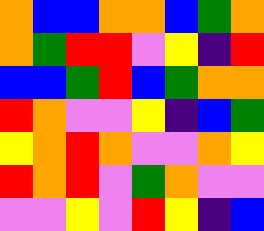[["orange", "blue", "blue", "orange", "orange", "blue", "green", "orange"], ["orange", "green", "red", "red", "violet", "yellow", "indigo", "red"], ["blue", "blue", "green", "red", "blue", "green", "orange", "orange"], ["red", "orange", "violet", "violet", "yellow", "indigo", "blue", "green"], ["yellow", "orange", "red", "orange", "violet", "violet", "orange", "yellow"], ["red", "orange", "red", "violet", "green", "orange", "violet", "violet"], ["violet", "violet", "yellow", "violet", "red", "yellow", "indigo", "blue"]]